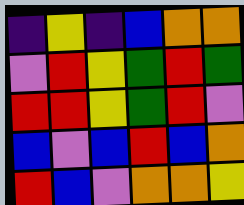[["indigo", "yellow", "indigo", "blue", "orange", "orange"], ["violet", "red", "yellow", "green", "red", "green"], ["red", "red", "yellow", "green", "red", "violet"], ["blue", "violet", "blue", "red", "blue", "orange"], ["red", "blue", "violet", "orange", "orange", "yellow"]]